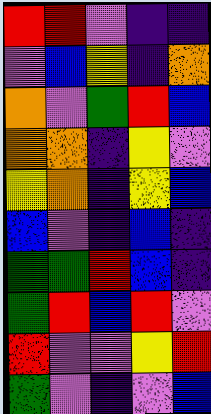[["red", "red", "violet", "indigo", "indigo"], ["violet", "blue", "yellow", "indigo", "orange"], ["orange", "violet", "green", "red", "blue"], ["orange", "orange", "indigo", "yellow", "violet"], ["yellow", "orange", "indigo", "yellow", "blue"], ["blue", "violet", "indigo", "blue", "indigo"], ["green", "green", "red", "blue", "indigo"], ["green", "red", "blue", "red", "violet"], ["red", "violet", "violet", "yellow", "red"], ["green", "violet", "indigo", "violet", "blue"]]